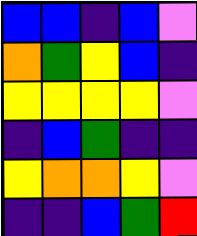[["blue", "blue", "indigo", "blue", "violet"], ["orange", "green", "yellow", "blue", "indigo"], ["yellow", "yellow", "yellow", "yellow", "violet"], ["indigo", "blue", "green", "indigo", "indigo"], ["yellow", "orange", "orange", "yellow", "violet"], ["indigo", "indigo", "blue", "green", "red"]]